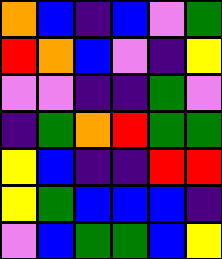[["orange", "blue", "indigo", "blue", "violet", "green"], ["red", "orange", "blue", "violet", "indigo", "yellow"], ["violet", "violet", "indigo", "indigo", "green", "violet"], ["indigo", "green", "orange", "red", "green", "green"], ["yellow", "blue", "indigo", "indigo", "red", "red"], ["yellow", "green", "blue", "blue", "blue", "indigo"], ["violet", "blue", "green", "green", "blue", "yellow"]]